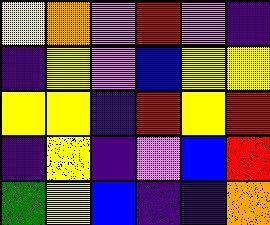[["yellow", "orange", "violet", "red", "violet", "indigo"], ["indigo", "yellow", "violet", "blue", "yellow", "yellow"], ["yellow", "yellow", "indigo", "red", "yellow", "red"], ["indigo", "yellow", "indigo", "violet", "blue", "red"], ["green", "yellow", "blue", "indigo", "indigo", "orange"]]